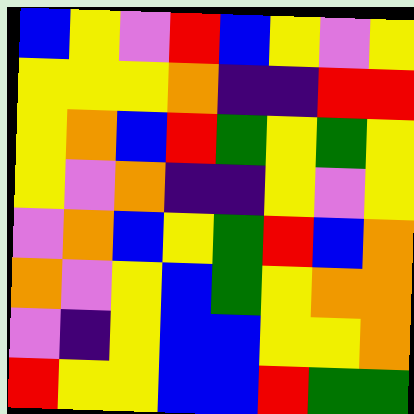[["blue", "yellow", "violet", "red", "blue", "yellow", "violet", "yellow"], ["yellow", "yellow", "yellow", "orange", "indigo", "indigo", "red", "red"], ["yellow", "orange", "blue", "red", "green", "yellow", "green", "yellow"], ["yellow", "violet", "orange", "indigo", "indigo", "yellow", "violet", "yellow"], ["violet", "orange", "blue", "yellow", "green", "red", "blue", "orange"], ["orange", "violet", "yellow", "blue", "green", "yellow", "orange", "orange"], ["violet", "indigo", "yellow", "blue", "blue", "yellow", "yellow", "orange"], ["red", "yellow", "yellow", "blue", "blue", "red", "green", "green"]]